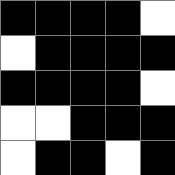[["black", "black", "black", "black", "white"], ["white", "black", "black", "black", "black"], ["black", "black", "black", "black", "white"], ["white", "white", "black", "black", "black"], ["white", "black", "black", "white", "black"]]